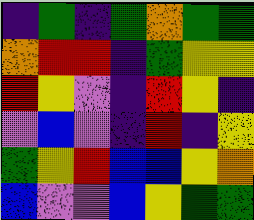[["indigo", "green", "indigo", "green", "orange", "green", "green"], ["orange", "red", "red", "indigo", "green", "yellow", "yellow"], ["red", "yellow", "violet", "indigo", "red", "yellow", "indigo"], ["violet", "blue", "violet", "indigo", "red", "indigo", "yellow"], ["green", "yellow", "red", "blue", "blue", "yellow", "orange"], ["blue", "violet", "violet", "blue", "yellow", "green", "green"]]